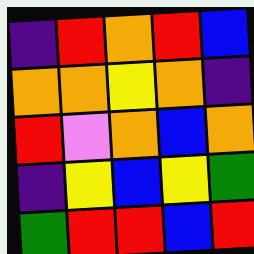[["indigo", "red", "orange", "red", "blue"], ["orange", "orange", "yellow", "orange", "indigo"], ["red", "violet", "orange", "blue", "orange"], ["indigo", "yellow", "blue", "yellow", "green"], ["green", "red", "red", "blue", "red"]]